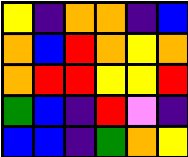[["yellow", "indigo", "orange", "orange", "indigo", "blue"], ["orange", "blue", "red", "orange", "yellow", "orange"], ["orange", "red", "red", "yellow", "yellow", "red"], ["green", "blue", "indigo", "red", "violet", "indigo"], ["blue", "blue", "indigo", "green", "orange", "yellow"]]